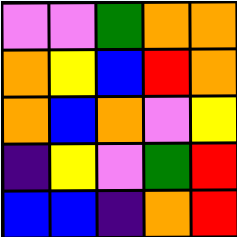[["violet", "violet", "green", "orange", "orange"], ["orange", "yellow", "blue", "red", "orange"], ["orange", "blue", "orange", "violet", "yellow"], ["indigo", "yellow", "violet", "green", "red"], ["blue", "blue", "indigo", "orange", "red"]]